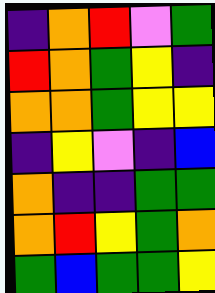[["indigo", "orange", "red", "violet", "green"], ["red", "orange", "green", "yellow", "indigo"], ["orange", "orange", "green", "yellow", "yellow"], ["indigo", "yellow", "violet", "indigo", "blue"], ["orange", "indigo", "indigo", "green", "green"], ["orange", "red", "yellow", "green", "orange"], ["green", "blue", "green", "green", "yellow"]]